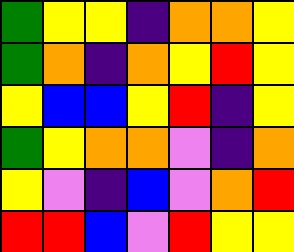[["green", "yellow", "yellow", "indigo", "orange", "orange", "yellow"], ["green", "orange", "indigo", "orange", "yellow", "red", "yellow"], ["yellow", "blue", "blue", "yellow", "red", "indigo", "yellow"], ["green", "yellow", "orange", "orange", "violet", "indigo", "orange"], ["yellow", "violet", "indigo", "blue", "violet", "orange", "red"], ["red", "red", "blue", "violet", "red", "yellow", "yellow"]]